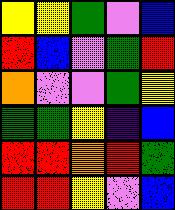[["yellow", "yellow", "green", "violet", "blue"], ["red", "blue", "violet", "green", "red"], ["orange", "violet", "violet", "green", "yellow"], ["green", "green", "yellow", "indigo", "blue"], ["red", "red", "orange", "red", "green"], ["red", "red", "yellow", "violet", "blue"]]